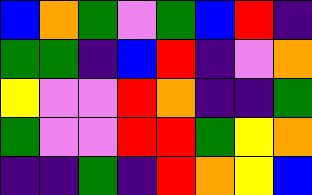[["blue", "orange", "green", "violet", "green", "blue", "red", "indigo"], ["green", "green", "indigo", "blue", "red", "indigo", "violet", "orange"], ["yellow", "violet", "violet", "red", "orange", "indigo", "indigo", "green"], ["green", "violet", "violet", "red", "red", "green", "yellow", "orange"], ["indigo", "indigo", "green", "indigo", "red", "orange", "yellow", "blue"]]